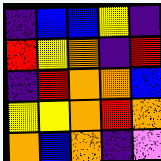[["indigo", "blue", "blue", "yellow", "indigo"], ["red", "yellow", "orange", "indigo", "red"], ["indigo", "red", "orange", "orange", "blue"], ["yellow", "yellow", "orange", "red", "orange"], ["orange", "blue", "orange", "indigo", "violet"]]